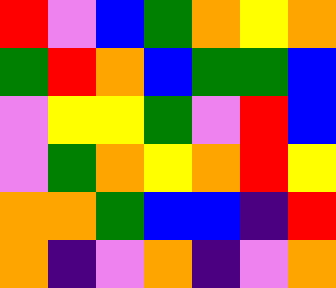[["red", "violet", "blue", "green", "orange", "yellow", "orange"], ["green", "red", "orange", "blue", "green", "green", "blue"], ["violet", "yellow", "yellow", "green", "violet", "red", "blue"], ["violet", "green", "orange", "yellow", "orange", "red", "yellow"], ["orange", "orange", "green", "blue", "blue", "indigo", "red"], ["orange", "indigo", "violet", "orange", "indigo", "violet", "orange"]]